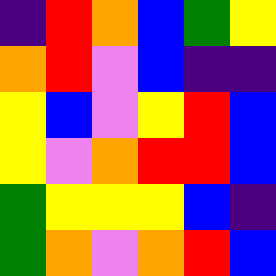[["indigo", "red", "orange", "blue", "green", "yellow"], ["orange", "red", "violet", "blue", "indigo", "indigo"], ["yellow", "blue", "violet", "yellow", "red", "blue"], ["yellow", "violet", "orange", "red", "red", "blue"], ["green", "yellow", "yellow", "yellow", "blue", "indigo"], ["green", "orange", "violet", "orange", "red", "blue"]]